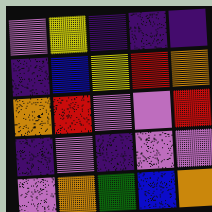[["violet", "yellow", "indigo", "indigo", "indigo"], ["indigo", "blue", "yellow", "red", "orange"], ["orange", "red", "violet", "violet", "red"], ["indigo", "violet", "indigo", "violet", "violet"], ["violet", "orange", "green", "blue", "orange"]]